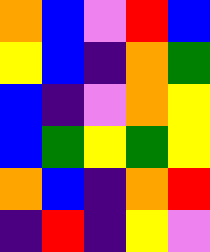[["orange", "blue", "violet", "red", "blue"], ["yellow", "blue", "indigo", "orange", "green"], ["blue", "indigo", "violet", "orange", "yellow"], ["blue", "green", "yellow", "green", "yellow"], ["orange", "blue", "indigo", "orange", "red"], ["indigo", "red", "indigo", "yellow", "violet"]]